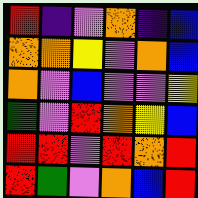[["red", "indigo", "violet", "orange", "indigo", "blue"], ["orange", "orange", "yellow", "violet", "orange", "blue"], ["orange", "violet", "blue", "violet", "violet", "yellow"], ["green", "violet", "red", "orange", "yellow", "blue"], ["red", "red", "violet", "red", "orange", "red"], ["red", "green", "violet", "orange", "blue", "red"]]